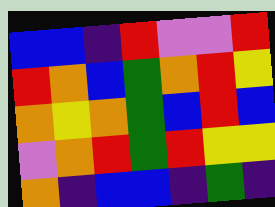[["blue", "blue", "indigo", "red", "violet", "violet", "red"], ["red", "orange", "blue", "green", "orange", "red", "yellow"], ["orange", "yellow", "orange", "green", "blue", "red", "blue"], ["violet", "orange", "red", "green", "red", "yellow", "yellow"], ["orange", "indigo", "blue", "blue", "indigo", "green", "indigo"]]